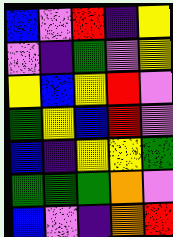[["blue", "violet", "red", "indigo", "yellow"], ["violet", "indigo", "green", "violet", "yellow"], ["yellow", "blue", "yellow", "red", "violet"], ["green", "yellow", "blue", "red", "violet"], ["blue", "indigo", "yellow", "yellow", "green"], ["green", "green", "green", "orange", "violet"], ["blue", "violet", "indigo", "orange", "red"]]